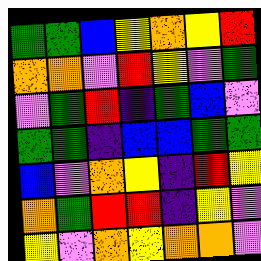[["green", "green", "blue", "yellow", "orange", "yellow", "red"], ["orange", "orange", "violet", "red", "yellow", "violet", "green"], ["violet", "green", "red", "indigo", "green", "blue", "violet"], ["green", "green", "indigo", "blue", "blue", "green", "green"], ["blue", "violet", "orange", "yellow", "indigo", "red", "yellow"], ["orange", "green", "red", "red", "indigo", "yellow", "violet"], ["yellow", "violet", "orange", "yellow", "orange", "orange", "violet"]]